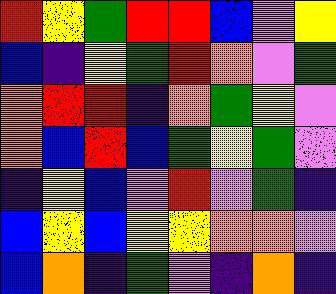[["red", "yellow", "green", "red", "red", "blue", "violet", "yellow"], ["blue", "indigo", "yellow", "green", "red", "orange", "violet", "green"], ["orange", "red", "red", "indigo", "orange", "green", "yellow", "violet"], ["orange", "blue", "red", "blue", "green", "yellow", "green", "violet"], ["indigo", "yellow", "blue", "violet", "red", "violet", "green", "indigo"], ["blue", "yellow", "blue", "yellow", "yellow", "orange", "orange", "violet"], ["blue", "orange", "indigo", "green", "violet", "indigo", "orange", "indigo"]]